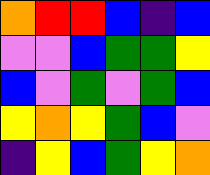[["orange", "red", "red", "blue", "indigo", "blue"], ["violet", "violet", "blue", "green", "green", "yellow"], ["blue", "violet", "green", "violet", "green", "blue"], ["yellow", "orange", "yellow", "green", "blue", "violet"], ["indigo", "yellow", "blue", "green", "yellow", "orange"]]